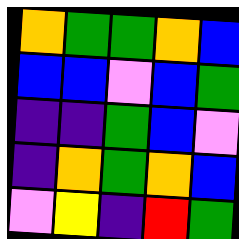[["orange", "green", "green", "orange", "blue"], ["blue", "blue", "violet", "blue", "green"], ["indigo", "indigo", "green", "blue", "violet"], ["indigo", "orange", "green", "orange", "blue"], ["violet", "yellow", "indigo", "red", "green"]]